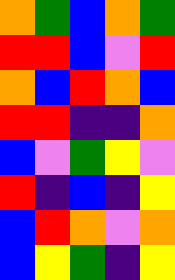[["orange", "green", "blue", "orange", "green"], ["red", "red", "blue", "violet", "red"], ["orange", "blue", "red", "orange", "blue"], ["red", "red", "indigo", "indigo", "orange"], ["blue", "violet", "green", "yellow", "violet"], ["red", "indigo", "blue", "indigo", "yellow"], ["blue", "red", "orange", "violet", "orange"], ["blue", "yellow", "green", "indigo", "yellow"]]